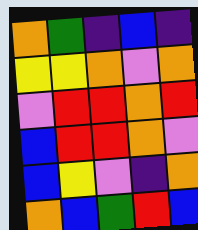[["orange", "green", "indigo", "blue", "indigo"], ["yellow", "yellow", "orange", "violet", "orange"], ["violet", "red", "red", "orange", "red"], ["blue", "red", "red", "orange", "violet"], ["blue", "yellow", "violet", "indigo", "orange"], ["orange", "blue", "green", "red", "blue"]]